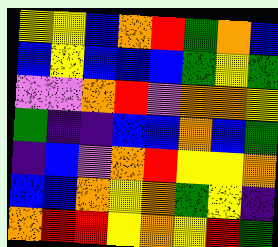[["yellow", "yellow", "blue", "orange", "red", "green", "orange", "blue"], ["blue", "yellow", "blue", "blue", "blue", "green", "yellow", "green"], ["violet", "violet", "orange", "red", "violet", "orange", "orange", "yellow"], ["green", "indigo", "indigo", "blue", "blue", "orange", "blue", "green"], ["indigo", "blue", "violet", "orange", "red", "yellow", "yellow", "orange"], ["blue", "blue", "orange", "yellow", "orange", "green", "yellow", "indigo"], ["orange", "red", "red", "yellow", "orange", "yellow", "red", "green"]]